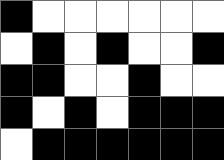[["black", "white", "white", "white", "white", "white", "white"], ["white", "black", "white", "black", "white", "white", "black"], ["black", "black", "white", "white", "black", "white", "white"], ["black", "white", "black", "white", "black", "black", "black"], ["white", "black", "black", "black", "black", "black", "black"]]